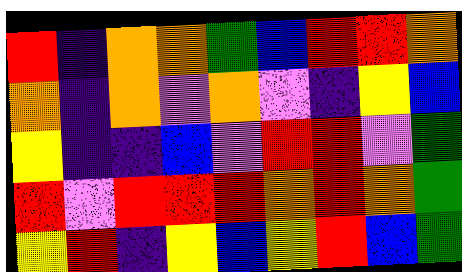[["red", "indigo", "orange", "orange", "green", "blue", "red", "red", "orange"], ["orange", "indigo", "orange", "violet", "orange", "violet", "indigo", "yellow", "blue"], ["yellow", "indigo", "indigo", "blue", "violet", "red", "red", "violet", "green"], ["red", "violet", "red", "red", "red", "orange", "red", "orange", "green"], ["yellow", "red", "indigo", "yellow", "blue", "yellow", "red", "blue", "green"]]